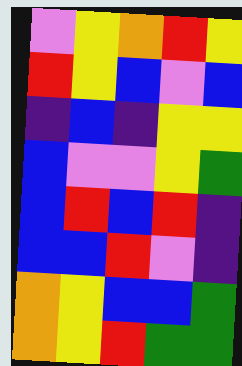[["violet", "yellow", "orange", "red", "yellow"], ["red", "yellow", "blue", "violet", "blue"], ["indigo", "blue", "indigo", "yellow", "yellow"], ["blue", "violet", "violet", "yellow", "green"], ["blue", "red", "blue", "red", "indigo"], ["blue", "blue", "red", "violet", "indigo"], ["orange", "yellow", "blue", "blue", "green"], ["orange", "yellow", "red", "green", "green"]]